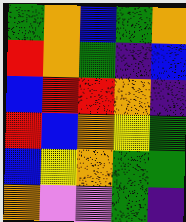[["green", "orange", "blue", "green", "orange"], ["red", "orange", "green", "indigo", "blue"], ["blue", "red", "red", "orange", "indigo"], ["red", "blue", "orange", "yellow", "green"], ["blue", "yellow", "orange", "green", "green"], ["orange", "violet", "violet", "green", "indigo"]]